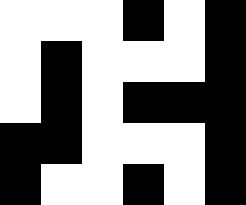[["white", "white", "white", "black", "white", "black"], ["white", "black", "white", "white", "white", "black"], ["white", "black", "white", "black", "black", "black"], ["black", "black", "white", "white", "white", "black"], ["black", "white", "white", "black", "white", "black"]]